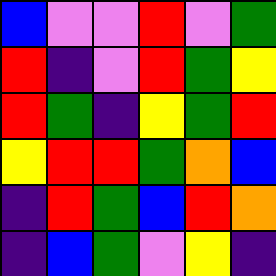[["blue", "violet", "violet", "red", "violet", "green"], ["red", "indigo", "violet", "red", "green", "yellow"], ["red", "green", "indigo", "yellow", "green", "red"], ["yellow", "red", "red", "green", "orange", "blue"], ["indigo", "red", "green", "blue", "red", "orange"], ["indigo", "blue", "green", "violet", "yellow", "indigo"]]